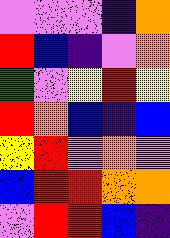[["violet", "violet", "violet", "indigo", "orange"], ["red", "blue", "indigo", "violet", "orange"], ["green", "violet", "yellow", "red", "yellow"], ["red", "orange", "blue", "indigo", "blue"], ["yellow", "red", "violet", "orange", "violet"], ["blue", "red", "red", "orange", "orange"], ["violet", "red", "red", "blue", "indigo"]]